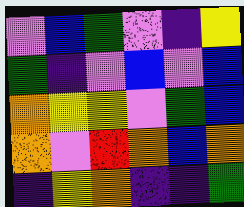[["violet", "blue", "green", "violet", "indigo", "yellow"], ["green", "indigo", "violet", "blue", "violet", "blue"], ["orange", "yellow", "yellow", "violet", "green", "blue"], ["orange", "violet", "red", "orange", "blue", "orange"], ["indigo", "yellow", "orange", "indigo", "indigo", "green"]]